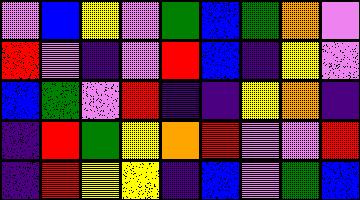[["violet", "blue", "yellow", "violet", "green", "blue", "green", "orange", "violet"], ["red", "violet", "indigo", "violet", "red", "blue", "indigo", "yellow", "violet"], ["blue", "green", "violet", "red", "indigo", "indigo", "yellow", "orange", "indigo"], ["indigo", "red", "green", "yellow", "orange", "red", "violet", "violet", "red"], ["indigo", "red", "yellow", "yellow", "indigo", "blue", "violet", "green", "blue"]]